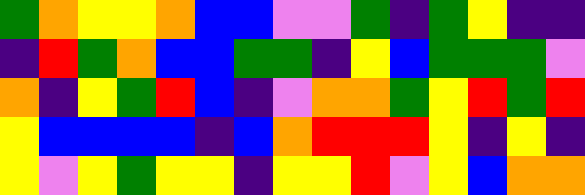[["green", "orange", "yellow", "yellow", "orange", "blue", "blue", "violet", "violet", "green", "indigo", "green", "yellow", "indigo", "indigo"], ["indigo", "red", "green", "orange", "blue", "blue", "green", "green", "indigo", "yellow", "blue", "green", "green", "green", "violet"], ["orange", "indigo", "yellow", "green", "red", "blue", "indigo", "violet", "orange", "orange", "green", "yellow", "red", "green", "red"], ["yellow", "blue", "blue", "blue", "blue", "indigo", "blue", "orange", "red", "red", "red", "yellow", "indigo", "yellow", "indigo"], ["yellow", "violet", "yellow", "green", "yellow", "yellow", "indigo", "yellow", "yellow", "red", "violet", "yellow", "blue", "orange", "orange"]]